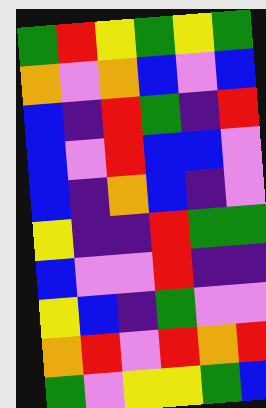[["green", "red", "yellow", "green", "yellow", "green"], ["orange", "violet", "orange", "blue", "violet", "blue"], ["blue", "indigo", "red", "green", "indigo", "red"], ["blue", "violet", "red", "blue", "blue", "violet"], ["blue", "indigo", "orange", "blue", "indigo", "violet"], ["yellow", "indigo", "indigo", "red", "green", "green"], ["blue", "violet", "violet", "red", "indigo", "indigo"], ["yellow", "blue", "indigo", "green", "violet", "violet"], ["orange", "red", "violet", "red", "orange", "red"], ["green", "violet", "yellow", "yellow", "green", "blue"]]